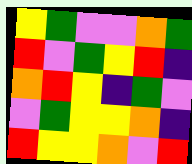[["yellow", "green", "violet", "violet", "orange", "green"], ["red", "violet", "green", "yellow", "red", "indigo"], ["orange", "red", "yellow", "indigo", "green", "violet"], ["violet", "green", "yellow", "yellow", "orange", "indigo"], ["red", "yellow", "yellow", "orange", "violet", "red"]]